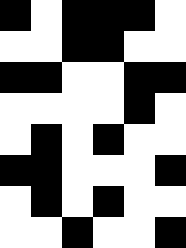[["black", "white", "black", "black", "black", "white"], ["white", "white", "black", "black", "white", "white"], ["black", "black", "white", "white", "black", "black"], ["white", "white", "white", "white", "black", "white"], ["white", "black", "white", "black", "white", "white"], ["black", "black", "white", "white", "white", "black"], ["white", "black", "white", "black", "white", "white"], ["white", "white", "black", "white", "white", "black"]]